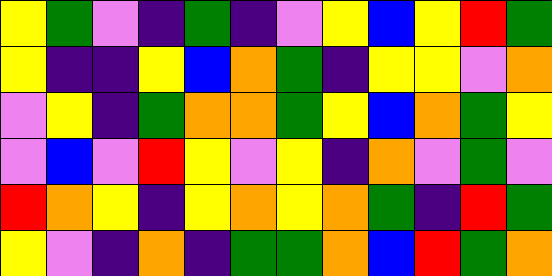[["yellow", "green", "violet", "indigo", "green", "indigo", "violet", "yellow", "blue", "yellow", "red", "green"], ["yellow", "indigo", "indigo", "yellow", "blue", "orange", "green", "indigo", "yellow", "yellow", "violet", "orange"], ["violet", "yellow", "indigo", "green", "orange", "orange", "green", "yellow", "blue", "orange", "green", "yellow"], ["violet", "blue", "violet", "red", "yellow", "violet", "yellow", "indigo", "orange", "violet", "green", "violet"], ["red", "orange", "yellow", "indigo", "yellow", "orange", "yellow", "orange", "green", "indigo", "red", "green"], ["yellow", "violet", "indigo", "orange", "indigo", "green", "green", "orange", "blue", "red", "green", "orange"]]